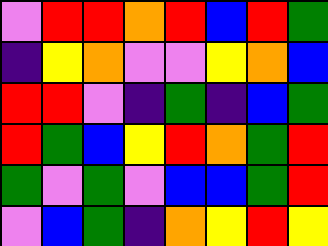[["violet", "red", "red", "orange", "red", "blue", "red", "green"], ["indigo", "yellow", "orange", "violet", "violet", "yellow", "orange", "blue"], ["red", "red", "violet", "indigo", "green", "indigo", "blue", "green"], ["red", "green", "blue", "yellow", "red", "orange", "green", "red"], ["green", "violet", "green", "violet", "blue", "blue", "green", "red"], ["violet", "blue", "green", "indigo", "orange", "yellow", "red", "yellow"]]